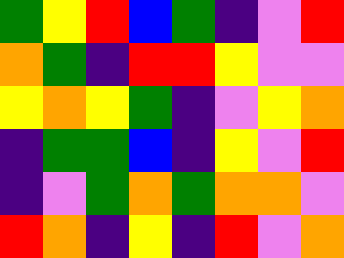[["green", "yellow", "red", "blue", "green", "indigo", "violet", "red"], ["orange", "green", "indigo", "red", "red", "yellow", "violet", "violet"], ["yellow", "orange", "yellow", "green", "indigo", "violet", "yellow", "orange"], ["indigo", "green", "green", "blue", "indigo", "yellow", "violet", "red"], ["indigo", "violet", "green", "orange", "green", "orange", "orange", "violet"], ["red", "orange", "indigo", "yellow", "indigo", "red", "violet", "orange"]]